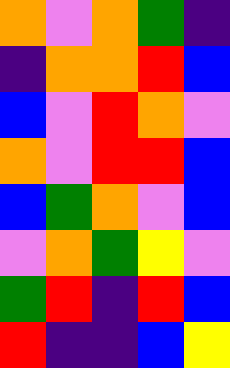[["orange", "violet", "orange", "green", "indigo"], ["indigo", "orange", "orange", "red", "blue"], ["blue", "violet", "red", "orange", "violet"], ["orange", "violet", "red", "red", "blue"], ["blue", "green", "orange", "violet", "blue"], ["violet", "orange", "green", "yellow", "violet"], ["green", "red", "indigo", "red", "blue"], ["red", "indigo", "indigo", "blue", "yellow"]]